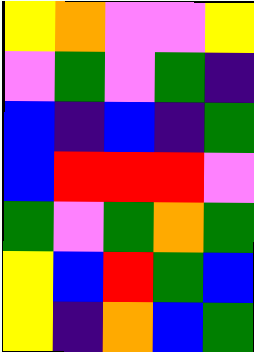[["yellow", "orange", "violet", "violet", "yellow"], ["violet", "green", "violet", "green", "indigo"], ["blue", "indigo", "blue", "indigo", "green"], ["blue", "red", "red", "red", "violet"], ["green", "violet", "green", "orange", "green"], ["yellow", "blue", "red", "green", "blue"], ["yellow", "indigo", "orange", "blue", "green"]]